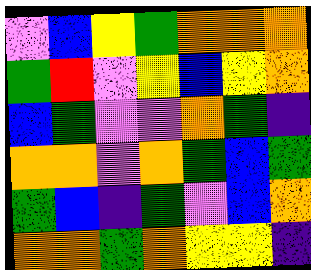[["violet", "blue", "yellow", "green", "orange", "orange", "orange"], ["green", "red", "violet", "yellow", "blue", "yellow", "orange"], ["blue", "green", "violet", "violet", "orange", "green", "indigo"], ["orange", "orange", "violet", "orange", "green", "blue", "green"], ["green", "blue", "indigo", "green", "violet", "blue", "orange"], ["orange", "orange", "green", "orange", "yellow", "yellow", "indigo"]]